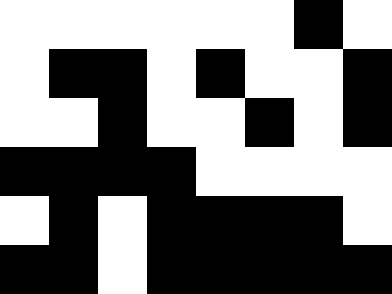[["white", "white", "white", "white", "white", "white", "black", "white"], ["white", "black", "black", "white", "black", "white", "white", "black"], ["white", "white", "black", "white", "white", "black", "white", "black"], ["black", "black", "black", "black", "white", "white", "white", "white"], ["white", "black", "white", "black", "black", "black", "black", "white"], ["black", "black", "white", "black", "black", "black", "black", "black"]]